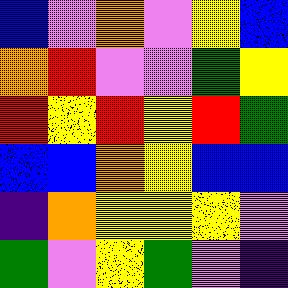[["blue", "violet", "orange", "violet", "yellow", "blue"], ["orange", "red", "violet", "violet", "green", "yellow"], ["red", "yellow", "red", "yellow", "red", "green"], ["blue", "blue", "orange", "yellow", "blue", "blue"], ["indigo", "orange", "yellow", "yellow", "yellow", "violet"], ["green", "violet", "yellow", "green", "violet", "indigo"]]